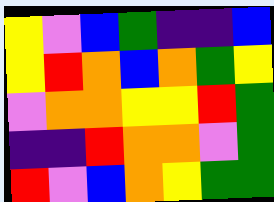[["yellow", "violet", "blue", "green", "indigo", "indigo", "blue"], ["yellow", "red", "orange", "blue", "orange", "green", "yellow"], ["violet", "orange", "orange", "yellow", "yellow", "red", "green"], ["indigo", "indigo", "red", "orange", "orange", "violet", "green"], ["red", "violet", "blue", "orange", "yellow", "green", "green"]]